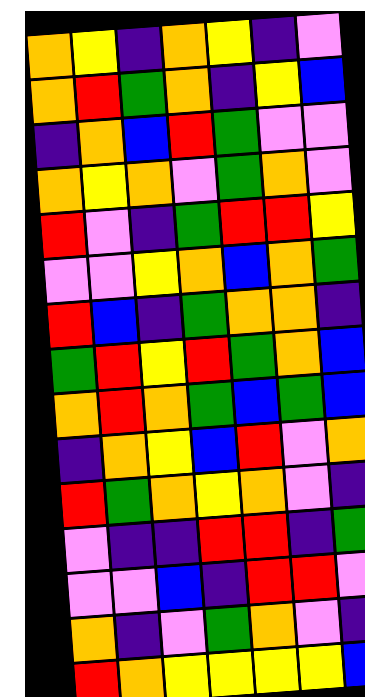[["orange", "yellow", "indigo", "orange", "yellow", "indigo", "violet"], ["orange", "red", "green", "orange", "indigo", "yellow", "blue"], ["indigo", "orange", "blue", "red", "green", "violet", "violet"], ["orange", "yellow", "orange", "violet", "green", "orange", "violet"], ["red", "violet", "indigo", "green", "red", "red", "yellow"], ["violet", "violet", "yellow", "orange", "blue", "orange", "green"], ["red", "blue", "indigo", "green", "orange", "orange", "indigo"], ["green", "red", "yellow", "red", "green", "orange", "blue"], ["orange", "red", "orange", "green", "blue", "green", "blue"], ["indigo", "orange", "yellow", "blue", "red", "violet", "orange"], ["red", "green", "orange", "yellow", "orange", "violet", "indigo"], ["violet", "indigo", "indigo", "red", "red", "indigo", "green"], ["violet", "violet", "blue", "indigo", "red", "red", "violet"], ["orange", "indigo", "violet", "green", "orange", "violet", "indigo"], ["red", "orange", "yellow", "yellow", "yellow", "yellow", "blue"]]